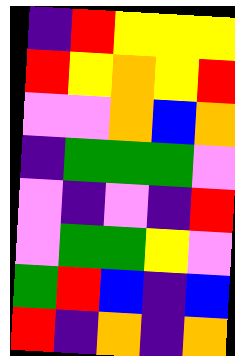[["indigo", "red", "yellow", "yellow", "yellow"], ["red", "yellow", "orange", "yellow", "red"], ["violet", "violet", "orange", "blue", "orange"], ["indigo", "green", "green", "green", "violet"], ["violet", "indigo", "violet", "indigo", "red"], ["violet", "green", "green", "yellow", "violet"], ["green", "red", "blue", "indigo", "blue"], ["red", "indigo", "orange", "indigo", "orange"]]